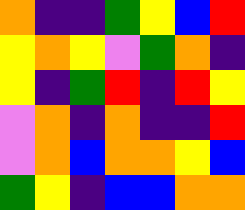[["orange", "indigo", "indigo", "green", "yellow", "blue", "red"], ["yellow", "orange", "yellow", "violet", "green", "orange", "indigo"], ["yellow", "indigo", "green", "red", "indigo", "red", "yellow"], ["violet", "orange", "indigo", "orange", "indigo", "indigo", "red"], ["violet", "orange", "blue", "orange", "orange", "yellow", "blue"], ["green", "yellow", "indigo", "blue", "blue", "orange", "orange"]]